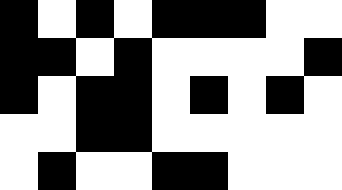[["black", "white", "black", "white", "black", "black", "black", "white", "white"], ["black", "black", "white", "black", "white", "white", "white", "white", "black"], ["black", "white", "black", "black", "white", "black", "white", "black", "white"], ["white", "white", "black", "black", "white", "white", "white", "white", "white"], ["white", "black", "white", "white", "black", "black", "white", "white", "white"]]